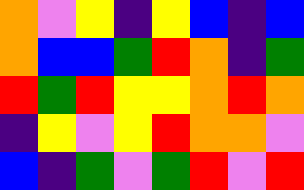[["orange", "violet", "yellow", "indigo", "yellow", "blue", "indigo", "blue"], ["orange", "blue", "blue", "green", "red", "orange", "indigo", "green"], ["red", "green", "red", "yellow", "yellow", "orange", "red", "orange"], ["indigo", "yellow", "violet", "yellow", "red", "orange", "orange", "violet"], ["blue", "indigo", "green", "violet", "green", "red", "violet", "red"]]